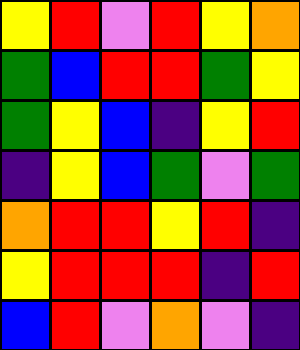[["yellow", "red", "violet", "red", "yellow", "orange"], ["green", "blue", "red", "red", "green", "yellow"], ["green", "yellow", "blue", "indigo", "yellow", "red"], ["indigo", "yellow", "blue", "green", "violet", "green"], ["orange", "red", "red", "yellow", "red", "indigo"], ["yellow", "red", "red", "red", "indigo", "red"], ["blue", "red", "violet", "orange", "violet", "indigo"]]